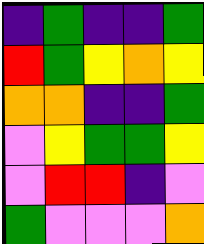[["indigo", "green", "indigo", "indigo", "green"], ["red", "green", "yellow", "orange", "yellow"], ["orange", "orange", "indigo", "indigo", "green"], ["violet", "yellow", "green", "green", "yellow"], ["violet", "red", "red", "indigo", "violet"], ["green", "violet", "violet", "violet", "orange"]]